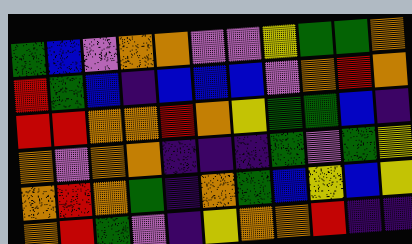[["green", "blue", "violet", "orange", "orange", "violet", "violet", "yellow", "green", "green", "orange"], ["red", "green", "blue", "indigo", "blue", "blue", "blue", "violet", "orange", "red", "orange"], ["red", "red", "orange", "orange", "red", "orange", "yellow", "green", "green", "blue", "indigo"], ["orange", "violet", "orange", "orange", "indigo", "indigo", "indigo", "green", "violet", "green", "yellow"], ["orange", "red", "orange", "green", "indigo", "orange", "green", "blue", "yellow", "blue", "yellow"], ["orange", "red", "green", "violet", "indigo", "yellow", "orange", "orange", "red", "indigo", "indigo"]]